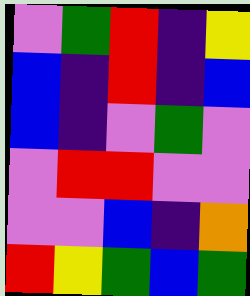[["violet", "green", "red", "indigo", "yellow"], ["blue", "indigo", "red", "indigo", "blue"], ["blue", "indigo", "violet", "green", "violet"], ["violet", "red", "red", "violet", "violet"], ["violet", "violet", "blue", "indigo", "orange"], ["red", "yellow", "green", "blue", "green"]]